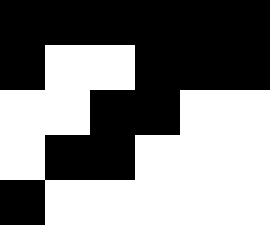[["black", "black", "black", "black", "black", "black"], ["black", "white", "white", "black", "black", "black"], ["white", "white", "black", "black", "white", "white"], ["white", "black", "black", "white", "white", "white"], ["black", "white", "white", "white", "white", "white"]]